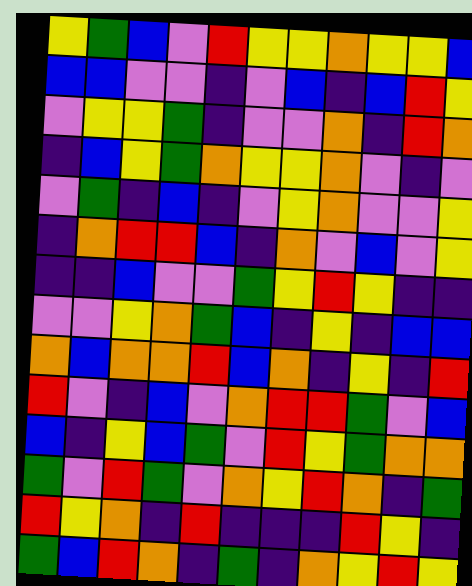[["yellow", "green", "blue", "violet", "red", "yellow", "yellow", "orange", "yellow", "yellow", "blue"], ["blue", "blue", "violet", "violet", "indigo", "violet", "blue", "indigo", "blue", "red", "yellow"], ["violet", "yellow", "yellow", "green", "indigo", "violet", "violet", "orange", "indigo", "red", "orange"], ["indigo", "blue", "yellow", "green", "orange", "yellow", "yellow", "orange", "violet", "indigo", "violet"], ["violet", "green", "indigo", "blue", "indigo", "violet", "yellow", "orange", "violet", "violet", "yellow"], ["indigo", "orange", "red", "red", "blue", "indigo", "orange", "violet", "blue", "violet", "yellow"], ["indigo", "indigo", "blue", "violet", "violet", "green", "yellow", "red", "yellow", "indigo", "indigo"], ["violet", "violet", "yellow", "orange", "green", "blue", "indigo", "yellow", "indigo", "blue", "blue"], ["orange", "blue", "orange", "orange", "red", "blue", "orange", "indigo", "yellow", "indigo", "red"], ["red", "violet", "indigo", "blue", "violet", "orange", "red", "red", "green", "violet", "blue"], ["blue", "indigo", "yellow", "blue", "green", "violet", "red", "yellow", "green", "orange", "orange"], ["green", "violet", "red", "green", "violet", "orange", "yellow", "red", "orange", "indigo", "green"], ["red", "yellow", "orange", "indigo", "red", "indigo", "indigo", "indigo", "red", "yellow", "indigo"], ["green", "blue", "red", "orange", "indigo", "green", "indigo", "orange", "yellow", "red", "yellow"]]